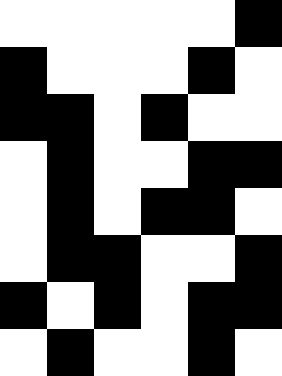[["white", "white", "white", "white", "white", "black"], ["black", "white", "white", "white", "black", "white"], ["black", "black", "white", "black", "white", "white"], ["white", "black", "white", "white", "black", "black"], ["white", "black", "white", "black", "black", "white"], ["white", "black", "black", "white", "white", "black"], ["black", "white", "black", "white", "black", "black"], ["white", "black", "white", "white", "black", "white"]]